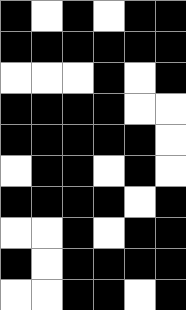[["black", "white", "black", "white", "black", "black"], ["black", "black", "black", "black", "black", "black"], ["white", "white", "white", "black", "white", "black"], ["black", "black", "black", "black", "white", "white"], ["black", "black", "black", "black", "black", "white"], ["white", "black", "black", "white", "black", "white"], ["black", "black", "black", "black", "white", "black"], ["white", "white", "black", "white", "black", "black"], ["black", "white", "black", "black", "black", "black"], ["white", "white", "black", "black", "white", "black"]]